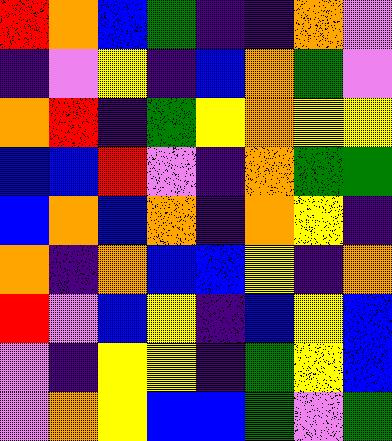[["red", "orange", "blue", "green", "indigo", "indigo", "orange", "violet"], ["indigo", "violet", "yellow", "indigo", "blue", "orange", "green", "violet"], ["orange", "red", "indigo", "green", "yellow", "orange", "yellow", "yellow"], ["blue", "blue", "red", "violet", "indigo", "orange", "green", "green"], ["blue", "orange", "blue", "orange", "indigo", "orange", "yellow", "indigo"], ["orange", "indigo", "orange", "blue", "blue", "yellow", "indigo", "orange"], ["red", "violet", "blue", "yellow", "indigo", "blue", "yellow", "blue"], ["violet", "indigo", "yellow", "yellow", "indigo", "green", "yellow", "blue"], ["violet", "orange", "yellow", "blue", "blue", "green", "violet", "green"]]